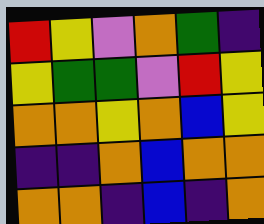[["red", "yellow", "violet", "orange", "green", "indigo"], ["yellow", "green", "green", "violet", "red", "yellow"], ["orange", "orange", "yellow", "orange", "blue", "yellow"], ["indigo", "indigo", "orange", "blue", "orange", "orange"], ["orange", "orange", "indigo", "blue", "indigo", "orange"]]